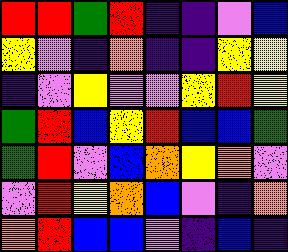[["red", "red", "green", "red", "indigo", "indigo", "violet", "blue"], ["yellow", "violet", "indigo", "orange", "indigo", "indigo", "yellow", "yellow"], ["indigo", "violet", "yellow", "violet", "violet", "yellow", "red", "yellow"], ["green", "red", "blue", "yellow", "red", "blue", "blue", "green"], ["green", "red", "violet", "blue", "orange", "yellow", "orange", "violet"], ["violet", "red", "yellow", "orange", "blue", "violet", "indigo", "orange"], ["orange", "red", "blue", "blue", "violet", "indigo", "blue", "indigo"]]